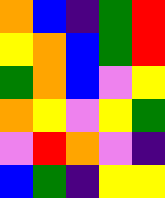[["orange", "blue", "indigo", "green", "red"], ["yellow", "orange", "blue", "green", "red"], ["green", "orange", "blue", "violet", "yellow"], ["orange", "yellow", "violet", "yellow", "green"], ["violet", "red", "orange", "violet", "indigo"], ["blue", "green", "indigo", "yellow", "yellow"]]